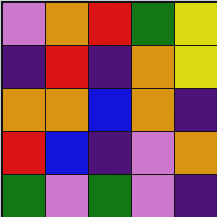[["violet", "orange", "red", "green", "yellow"], ["indigo", "red", "indigo", "orange", "yellow"], ["orange", "orange", "blue", "orange", "indigo"], ["red", "blue", "indigo", "violet", "orange"], ["green", "violet", "green", "violet", "indigo"]]